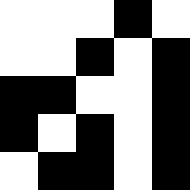[["white", "white", "white", "black", "white"], ["white", "white", "black", "white", "black"], ["black", "black", "white", "white", "black"], ["black", "white", "black", "white", "black"], ["white", "black", "black", "white", "black"]]